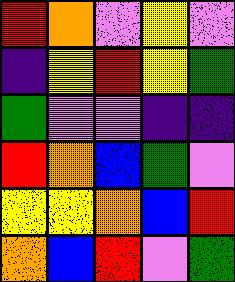[["red", "orange", "violet", "yellow", "violet"], ["indigo", "yellow", "red", "yellow", "green"], ["green", "violet", "violet", "indigo", "indigo"], ["red", "orange", "blue", "green", "violet"], ["yellow", "yellow", "orange", "blue", "red"], ["orange", "blue", "red", "violet", "green"]]